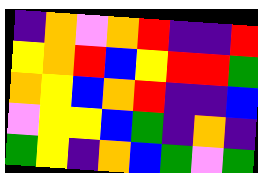[["indigo", "orange", "violet", "orange", "red", "indigo", "indigo", "red"], ["yellow", "orange", "red", "blue", "yellow", "red", "red", "green"], ["orange", "yellow", "blue", "orange", "red", "indigo", "indigo", "blue"], ["violet", "yellow", "yellow", "blue", "green", "indigo", "orange", "indigo"], ["green", "yellow", "indigo", "orange", "blue", "green", "violet", "green"]]